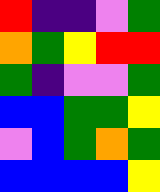[["red", "indigo", "indigo", "violet", "green"], ["orange", "green", "yellow", "red", "red"], ["green", "indigo", "violet", "violet", "green"], ["blue", "blue", "green", "green", "yellow"], ["violet", "blue", "green", "orange", "green"], ["blue", "blue", "blue", "blue", "yellow"]]